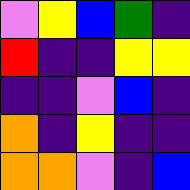[["violet", "yellow", "blue", "green", "indigo"], ["red", "indigo", "indigo", "yellow", "yellow"], ["indigo", "indigo", "violet", "blue", "indigo"], ["orange", "indigo", "yellow", "indigo", "indigo"], ["orange", "orange", "violet", "indigo", "blue"]]